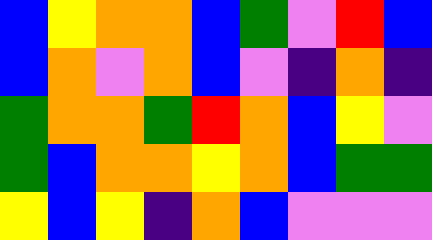[["blue", "yellow", "orange", "orange", "blue", "green", "violet", "red", "blue"], ["blue", "orange", "violet", "orange", "blue", "violet", "indigo", "orange", "indigo"], ["green", "orange", "orange", "green", "red", "orange", "blue", "yellow", "violet"], ["green", "blue", "orange", "orange", "yellow", "orange", "blue", "green", "green"], ["yellow", "blue", "yellow", "indigo", "orange", "blue", "violet", "violet", "violet"]]